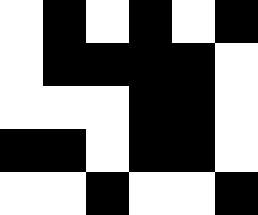[["white", "black", "white", "black", "white", "black"], ["white", "black", "black", "black", "black", "white"], ["white", "white", "white", "black", "black", "white"], ["black", "black", "white", "black", "black", "white"], ["white", "white", "black", "white", "white", "black"]]